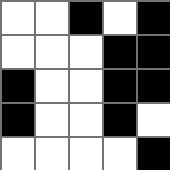[["white", "white", "black", "white", "black"], ["white", "white", "white", "black", "black"], ["black", "white", "white", "black", "black"], ["black", "white", "white", "black", "white"], ["white", "white", "white", "white", "black"]]